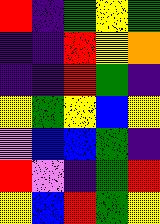[["red", "indigo", "green", "yellow", "green"], ["indigo", "indigo", "red", "yellow", "orange"], ["indigo", "indigo", "red", "green", "indigo"], ["yellow", "green", "yellow", "blue", "yellow"], ["violet", "blue", "blue", "green", "indigo"], ["red", "violet", "indigo", "green", "red"], ["yellow", "blue", "red", "green", "yellow"]]